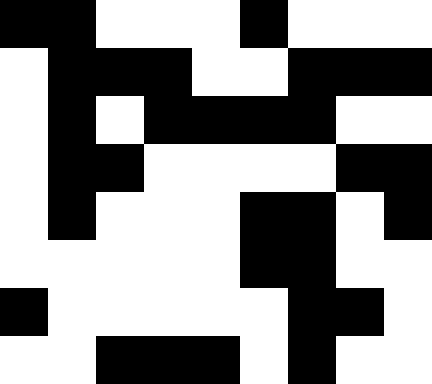[["black", "black", "white", "white", "white", "black", "white", "white", "white"], ["white", "black", "black", "black", "white", "white", "black", "black", "black"], ["white", "black", "white", "black", "black", "black", "black", "white", "white"], ["white", "black", "black", "white", "white", "white", "white", "black", "black"], ["white", "black", "white", "white", "white", "black", "black", "white", "black"], ["white", "white", "white", "white", "white", "black", "black", "white", "white"], ["black", "white", "white", "white", "white", "white", "black", "black", "white"], ["white", "white", "black", "black", "black", "white", "black", "white", "white"]]